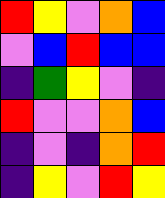[["red", "yellow", "violet", "orange", "blue"], ["violet", "blue", "red", "blue", "blue"], ["indigo", "green", "yellow", "violet", "indigo"], ["red", "violet", "violet", "orange", "blue"], ["indigo", "violet", "indigo", "orange", "red"], ["indigo", "yellow", "violet", "red", "yellow"]]